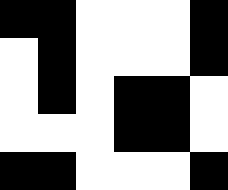[["black", "black", "white", "white", "white", "black"], ["white", "black", "white", "white", "white", "black"], ["white", "black", "white", "black", "black", "white"], ["white", "white", "white", "black", "black", "white"], ["black", "black", "white", "white", "white", "black"]]